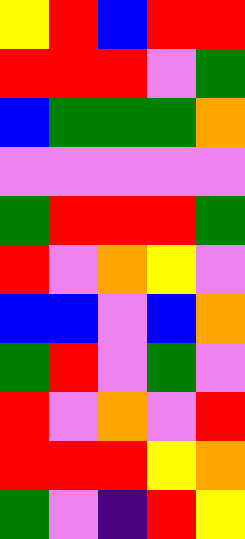[["yellow", "red", "blue", "red", "red"], ["red", "red", "red", "violet", "green"], ["blue", "green", "green", "green", "orange"], ["violet", "violet", "violet", "violet", "violet"], ["green", "red", "red", "red", "green"], ["red", "violet", "orange", "yellow", "violet"], ["blue", "blue", "violet", "blue", "orange"], ["green", "red", "violet", "green", "violet"], ["red", "violet", "orange", "violet", "red"], ["red", "red", "red", "yellow", "orange"], ["green", "violet", "indigo", "red", "yellow"]]